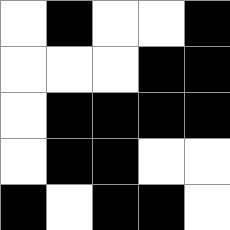[["white", "black", "white", "white", "black"], ["white", "white", "white", "black", "black"], ["white", "black", "black", "black", "black"], ["white", "black", "black", "white", "white"], ["black", "white", "black", "black", "white"]]